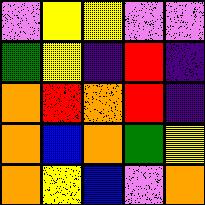[["violet", "yellow", "yellow", "violet", "violet"], ["green", "yellow", "indigo", "red", "indigo"], ["orange", "red", "orange", "red", "indigo"], ["orange", "blue", "orange", "green", "yellow"], ["orange", "yellow", "blue", "violet", "orange"]]